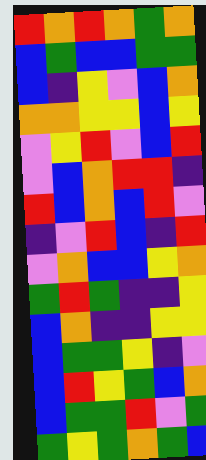[["red", "orange", "red", "orange", "green", "orange"], ["blue", "green", "blue", "blue", "green", "green"], ["blue", "indigo", "yellow", "violet", "blue", "orange"], ["orange", "orange", "yellow", "yellow", "blue", "yellow"], ["violet", "yellow", "red", "violet", "blue", "red"], ["violet", "blue", "orange", "red", "red", "indigo"], ["red", "blue", "orange", "blue", "red", "violet"], ["indigo", "violet", "red", "blue", "indigo", "red"], ["violet", "orange", "blue", "blue", "yellow", "orange"], ["green", "red", "green", "indigo", "indigo", "yellow"], ["blue", "orange", "indigo", "indigo", "yellow", "yellow"], ["blue", "green", "green", "yellow", "indigo", "violet"], ["blue", "red", "yellow", "green", "blue", "orange"], ["blue", "green", "green", "red", "violet", "green"], ["green", "yellow", "green", "orange", "green", "blue"]]